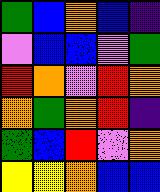[["green", "blue", "orange", "blue", "indigo"], ["violet", "blue", "blue", "violet", "green"], ["red", "orange", "violet", "red", "orange"], ["orange", "green", "orange", "red", "indigo"], ["green", "blue", "red", "violet", "orange"], ["yellow", "yellow", "orange", "blue", "blue"]]